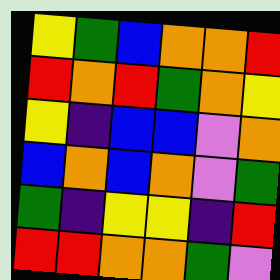[["yellow", "green", "blue", "orange", "orange", "red"], ["red", "orange", "red", "green", "orange", "yellow"], ["yellow", "indigo", "blue", "blue", "violet", "orange"], ["blue", "orange", "blue", "orange", "violet", "green"], ["green", "indigo", "yellow", "yellow", "indigo", "red"], ["red", "red", "orange", "orange", "green", "violet"]]